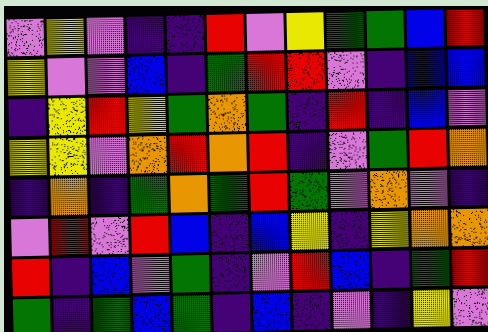[["violet", "yellow", "violet", "indigo", "indigo", "red", "violet", "yellow", "green", "green", "blue", "red"], ["yellow", "violet", "violet", "blue", "indigo", "green", "red", "red", "violet", "indigo", "blue", "blue"], ["indigo", "yellow", "red", "yellow", "green", "orange", "green", "indigo", "red", "indigo", "blue", "violet"], ["yellow", "yellow", "violet", "orange", "red", "orange", "red", "indigo", "violet", "green", "red", "orange"], ["indigo", "orange", "indigo", "green", "orange", "green", "red", "green", "violet", "orange", "violet", "indigo"], ["violet", "red", "violet", "red", "blue", "indigo", "blue", "yellow", "indigo", "yellow", "orange", "orange"], ["red", "indigo", "blue", "violet", "green", "indigo", "violet", "red", "blue", "indigo", "green", "red"], ["green", "indigo", "green", "blue", "green", "indigo", "blue", "indigo", "violet", "indigo", "yellow", "violet"]]